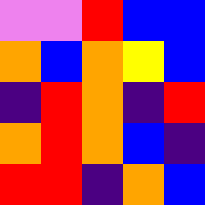[["violet", "violet", "red", "blue", "blue"], ["orange", "blue", "orange", "yellow", "blue"], ["indigo", "red", "orange", "indigo", "red"], ["orange", "red", "orange", "blue", "indigo"], ["red", "red", "indigo", "orange", "blue"]]